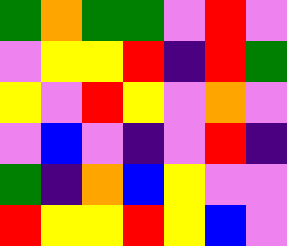[["green", "orange", "green", "green", "violet", "red", "violet"], ["violet", "yellow", "yellow", "red", "indigo", "red", "green"], ["yellow", "violet", "red", "yellow", "violet", "orange", "violet"], ["violet", "blue", "violet", "indigo", "violet", "red", "indigo"], ["green", "indigo", "orange", "blue", "yellow", "violet", "violet"], ["red", "yellow", "yellow", "red", "yellow", "blue", "violet"]]